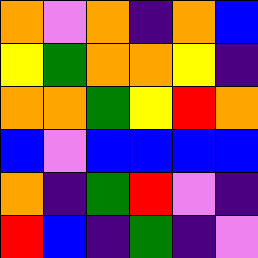[["orange", "violet", "orange", "indigo", "orange", "blue"], ["yellow", "green", "orange", "orange", "yellow", "indigo"], ["orange", "orange", "green", "yellow", "red", "orange"], ["blue", "violet", "blue", "blue", "blue", "blue"], ["orange", "indigo", "green", "red", "violet", "indigo"], ["red", "blue", "indigo", "green", "indigo", "violet"]]